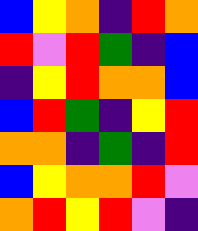[["blue", "yellow", "orange", "indigo", "red", "orange"], ["red", "violet", "red", "green", "indigo", "blue"], ["indigo", "yellow", "red", "orange", "orange", "blue"], ["blue", "red", "green", "indigo", "yellow", "red"], ["orange", "orange", "indigo", "green", "indigo", "red"], ["blue", "yellow", "orange", "orange", "red", "violet"], ["orange", "red", "yellow", "red", "violet", "indigo"]]